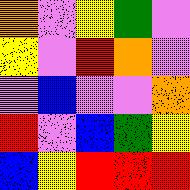[["orange", "violet", "yellow", "green", "violet"], ["yellow", "violet", "red", "orange", "violet"], ["violet", "blue", "violet", "violet", "orange"], ["red", "violet", "blue", "green", "yellow"], ["blue", "yellow", "red", "red", "red"]]